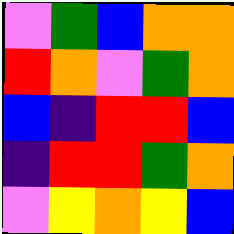[["violet", "green", "blue", "orange", "orange"], ["red", "orange", "violet", "green", "orange"], ["blue", "indigo", "red", "red", "blue"], ["indigo", "red", "red", "green", "orange"], ["violet", "yellow", "orange", "yellow", "blue"]]